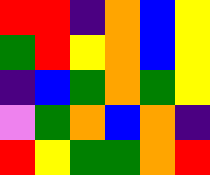[["red", "red", "indigo", "orange", "blue", "yellow"], ["green", "red", "yellow", "orange", "blue", "yellow"], ["indigo", "blue", "green", "orange", "green", "yellow"], ["violet", "green", "orange", "blue", "orange", "indigo"], ["red", "yellow", "green", "green", "orange", "red"]]